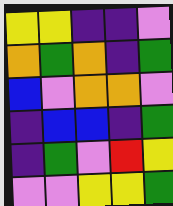[["yellow", "yellow", "indigo", "indigo", "violet"], ["orange", "green", "orange", "indigo", "green"], ["blue", "violet", "orange", "orange", "violet"], ["indigo", "blue", "blue", "indigo", "green"], ["indigo", "green", "violet", "red", "yellow"], ["violet", "violet", "yellow", "yellow", "green"]]